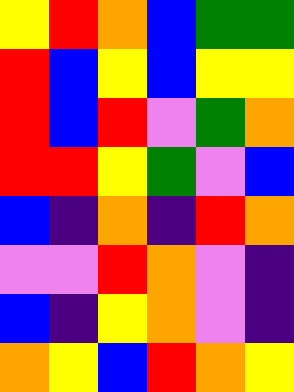[["yellow", "red", "orange", "blue", "green", "green"], ["red", "blue", "yellow", "blue", "yellow", "yellow"], ["red", "blue", "red", "violet", "green", "orange"], ["red", "red", "yellow", "green", "violet", "blue"], ["blue", "indigo", "orange", "indigo", "red", "orange"], ["violet", "violet", "red", "orange", "violet", "indigo"], ["blue", "indigo", "yellow", "orange", "violet", "indigo"], ["orange", "yellow", "blue", "red", "orange", "yellow"]]